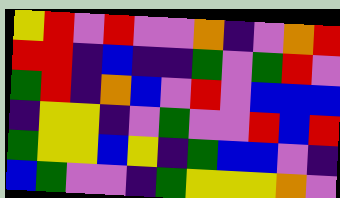[["yellow", "red", "violet", "red", "violet", "violet", "orange", "indigo", "violet", "orange", "red"], ["red", "red", "indigo", "blue", "indigo", "indigo", "green", "violet", "green", "red", "violet"], ["green", "red", "indigo", "orange", "blue", "violet", "red", "violet", "blue", "blue", "blue"], ["indigo", "yellow", "yellow", "indigo", "violet", "green", "violet", "violet", "red", "blue", "red"], ["green", "yellow", "yellow", "blue", "yellow", "indigo", "green", "blue", "blue", "violet", "indigo"], ["blue", "green", "violet", "violet", "indigo", "green", "yellow", "yellow", "yellow", "orange", "violet"]]